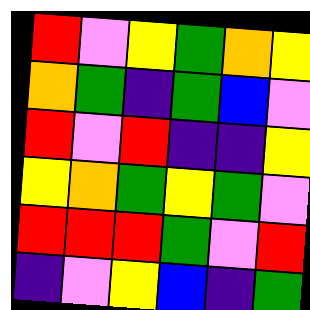[["red", "violet", "yellow", "green", "orange", "yellow"], ["orange", "green", "indigo", "green", "blue", "violet"], ["red", "violet", "red", "indigo", "indigo", "yellow"], ["yellow", "orange", "green", "yellow", "green", "violet"], ["red", "red", "red", "green", "violet", "red"], ["indigo", "violet", "yellow", "blue", "indigo", "green"]]